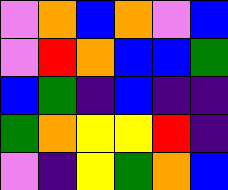[["violet", "orange", "blue", "orange", "violet", "blue"], ["violet", "red", "orange", "blue", "blue", "green"], ["blue", "green", "indigo", "blue", "indigo", "indigo"], ["green", "orange", "yellow", "yellow", "red", "indigo"], ["violet", "indigo", "yellow", "green", "orange", "blue"]]